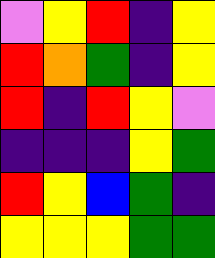[["violet", "yellow", "red", "indigo", "yellow"], ["red", "orange", "green", "indigo", "yellow"], ["red", "indigo", "red", "yellow", "violet"], ["indigo", "indigo", "indigo", "yellow", "green"], ["red", "yellow", "blue", "green", "indigo"], ["yellow", "yellow", "yellow", "green", "green"]]